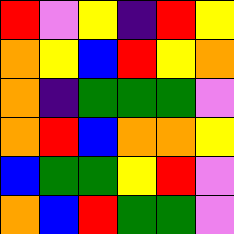[["red", "violet", "yellow", "indigo", "red", "yellow"], ["orange", "yellow", "blue", "red", "yellow", "orange"], ["orange", "indigo", "green", "green", "green", "violet"], ["orange", "red", "blue", "orange", "orange", "yellow"], ["blue", "green", "green", "yellow", "red", "violet"], ["orange", "blue", "red", "green", "green", "violet"]]